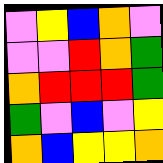[["violet", "yellow", "blue", "orange", "violet"], ["violet", "violet", "red", "orange", "green"], ["orange", "red", "red", "red", "green"], ["green", "violet", "blue", "violet", "yellow"], ["orange", "blue", "yellow", "yellow", "orange"]]